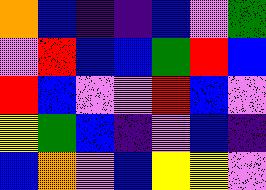[["orange", "blue", "indigo", "indigo", "blue", "violet", "green"], ["violet", "red", "blue", "blue", "green", "red", "blue"], ["red", "blue", "violet", "violet", "red", "blue", "violet"], ["yellow", "green", "blue", "indigo", "violet", "blue", "indigo"], ["blue", "orange", "violet", "blue", "yellow", "yellow", "violet"]]